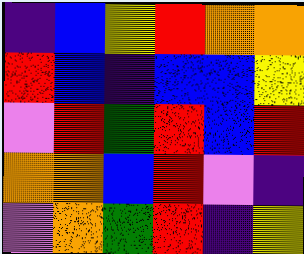[["indigo", "blue", "yellow", "red", "orange", "orange"], ["red", "blue", "indigo", "blue", "blue", "yellow"], ["violet", "red", "green", "red", "blue", "red"], ["orange", "orange", "blue", "red", "violet", "indigo"], ["violet", "orange", "green", "red", "indigo", "yellow"]]